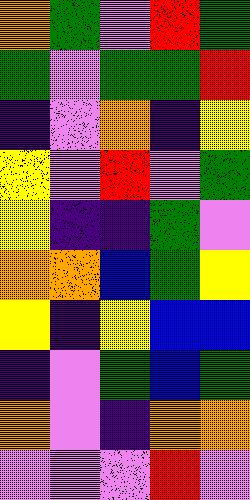[["orange", "green", "violet", "red", "green"], ["green", "violet", "green", "green", "red"], ["indigo", "violet", "orange", "indigo", "yellow"], ["yellow", "violet", "red", "violet", "green"], ["yellow", "indigo", "indigo", "green", "violet"], ["orange", "orange", "blue", "green", "yellow"], ["yellow", "indigo", "yellow", "blue", "blue"], ["indigo", "violet", "green", "blue", "green"], ["orange", "violet", "indigo", "orange", "orange"], ["violet", "violet", "violet", "red", "violet"]]